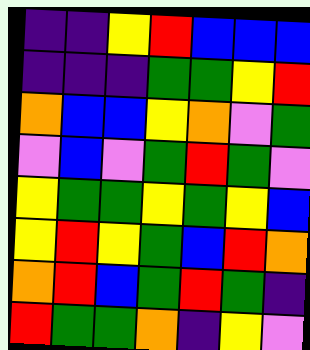[["indigo", "indigo", "yellow", "red", "blue", "blue", "blue"], ["indigo", "indigo", "indigo", "green", "green", "yellow", "red"], ["orange", "blue", "blue", "yellow", "orange", "violet", "green"], ["violet", "blue", "violet", "green", "red", "green", "violet"], ["yellow", "green", "green", "yellow", "green", "yellow", "blue"], ["yellow", "red", "yellow", "green", "blue", "red", "orange"], ["orange", "red", "blue", "green", "red", "green", "indigo"], ["red", "green", "green", "orange", "indigo", "yellow", "violet"]]